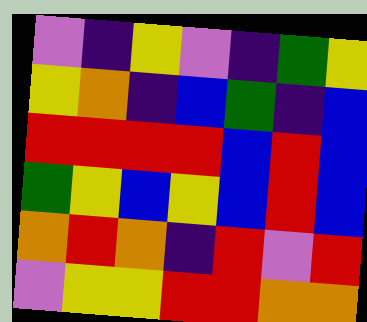[["violet", "indigo", "yellow", "violet", "indigo", "green", "yellow"], ["yellow", "orange", "indigo", "blue", "green", "indigo", "blue"], ["red", "red", "red", "red", "blue", "red", "blue"], ["green", "yellow", "blue", "yellow", "blue", "red", "blue"], ["orange", "red", "orange", "indigo", "red", "violet", "red"], ["violet", "yellow", "yellow", "red", "red", "orange", "orange"]]